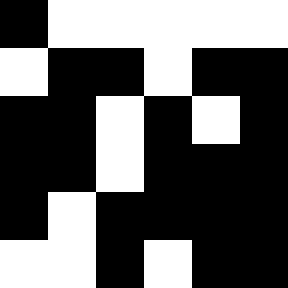[["black", "white", "white", "white", "white", "white"], ["white", "black", "black", "white", "black", "black"], ["black", "black", "white", "black", "white", "black"], ["black", "black", "white", "black", "black", "black"], ["black", "white", "black", "black", "black", "black"], ["white", "white", "black", "white", "black", "black"]]